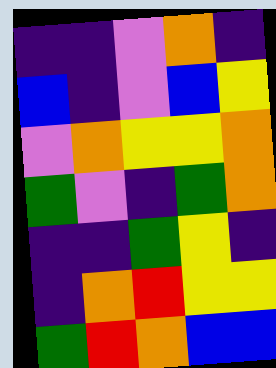[["indigo", "indigo", "violet", "orange", "indigo"], ["blue", "indigo", "violet", "blue", "yellow"], ["violet", "orange", "yellow", "yellow", "orange"], ["green", "violet", "indigo", "green", "orange"], ["indigo", "indigo", "green", "yellow", "indigo"], ["indigo", "orange", "red", "yellow", "yellow"], ["green", "red", "orange", "blue", "blue"]]